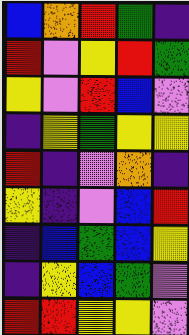[["blue", "orange", "red", "green", "indigo"], ["red", "violet", "yellow", "red", "green"], ["yellow", "violet", "red", "blue", "violet"], ["indigo", "yellow", "green", "yellow", "yellow"], ["red", "indigo", "violet", "orange", "indigo"], ["yellow", "indigo", "violet", "blue", "red"], ["indigo", "blue", "green", "blue", "yellow"], ["indigo", "yellow", "blue", "green", "violet"], ["red", "red", "yellow", "yellow", "violet"]]